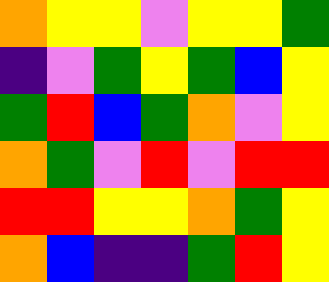[["orange", "yellow", "yellow", "violet", "yellow", "yellow", "green"], ["indigo", "violet", "green", "yellow", "green", "blue", "yellow"], ["green", "red", "blue", "green", "orange", "violet", "yellow"], ["orange", "green", "violet", "red", "violet", "red", "red"], ["red", "red", "yellow", "yellow", "orange", "green", "yellow"], ["orange", "blue", "indigo", "indigo", "green", "red", "yellow"]]